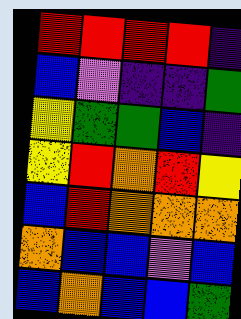[["red", "red", "red", "red", "indigo"], ["blue", "violet", "indigo", "indigo", "green"], ["yellow", "green", "green", "blue", "indigo"], ["yellow", "red", "orange", "red", "yellow"], ["blue", "red", "orange", "orange", "orange"], ["orange", "blue", "blue", "violet", "blue"], ["blue", "orange", "blue", "blue", "green"]]